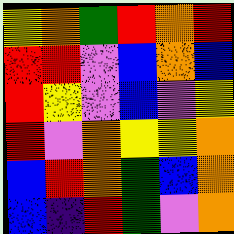[["yellow", "orange", "green", "red", "orange", "red"], ["red", "red", "violet", "blue", "orange", "blue"], ["red", "yellow", "violet", "blue", "violet", "yellow"], ["red", "violet", "orange", "yellow", "yellow", "orange"], ["blue", "red", "orange", "green", "blue", "orange"], ["blue", "indigo", "red", "green", "violet", "orange"]]